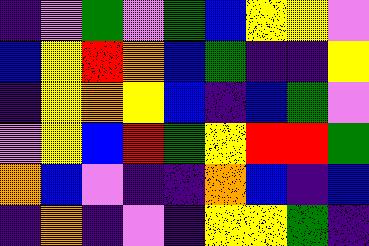[["indigo", "violet", "green", "violet", "green", "blue", "yellow", "yellow", "violet"], ["blue", "yellow", "red", "orange", "blue", "green", "indigo", "indigo", "yellow"], ["indigo", "yellow", "orange", "yellow", "blue", "indigo", "blue", "green", "violet"], ["violet", "yellow", "blue", "red", "green", "yellow", "red", "red", "green"], ["orange", "blue", "violet", "indigo", "indigo", "orange", "blue", "indigo", "blue"], ["indigo", "orange", "indigo", "violet", "indigo", "yellow", "yellow", "green", "indigo"]]